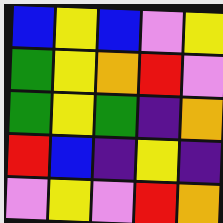[["blue", "yellow", "blue", "violet", "yellow"], ["green", "yellow", "orange", "red", "violet"], ["green", "yellow", "green", "indigo", "orange"], ["red", "blue", "indigo", "yellow", "indigo"], ["violet", "yellow", "violet", "red", "orange"]]